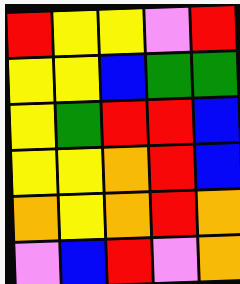[["red", "yellow", "yellow", "violet", "red"], ["yellow", "yellow", "blue", "green", "green"], ["yellow", "green", "red", "red", "blue"], ["yellow", "yellow", "orange", "red", "blue"], ["orange", "yellow", "orange", "red", "orange"], ["violet", "blue", "red", "violet", "orange"]]